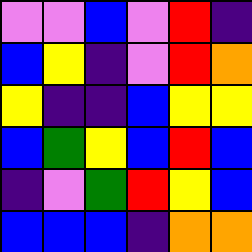[["violet", "violet", "blue", "violet", "red", "indigo"], ["blue", "yellow", "indigo", "violet", "red", "orange"], ["yellow", "indigo", "indigo", "blue", "yellow", "yellow"], ["blue", "green", "yellow", "blue", "red", "blue"], ["indigo", "violet", "green", "red", "yellow", "blue"], ["blue", "blue", "blue", "indigo", "orange", "orange"]]